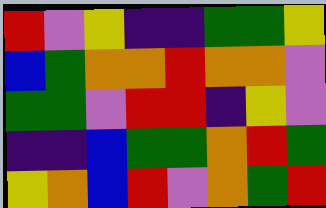[["red", "violet", "yellow", "indigo", "indigo", "green", "green", "yellow"], ["blue", "green", "orange", "orange", "red", "orange", "orange", "violet"], ["green", "green", "violet", "red", "red", "indigo", "yellow", "violet"], ["indigo", "indigo", "blue", "green", "green", "orange", "red", "green"], ["yellow", "orange", "blue", "red", "violet", "orange", "green", "red"]]